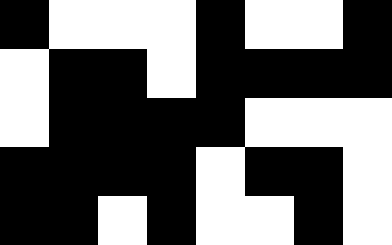[["black", "white", "white", "white", "black", "white", "white", "black"], ["white", "black", "black", "white", "black", "black", "black", "black"], ["white", "black", "black", "black", "black", "white", "white", "white"], ["black", "black", "black", "black", "white", "black", "black", "white"], ["black", "black", "white", "black", "white", "white", "black", "white"]]